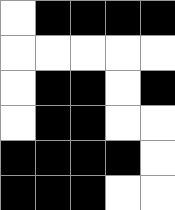[["white", "black", "black", "black", "black"], ["white", "white", "white", "white", "white"], ["white", "black", "black", "white", "black"], ["white", "black", "black", "white", "white"], ["black", "black", "black", "black", "white"], ["black", "black", "black", "white", "white"]]